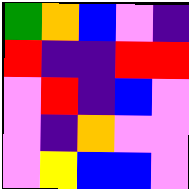[["green", "orange", "blue", "violet", "indigo"], ["red", "indigo", "indigo", "red", "red"], ["violet", "red", "indigo", "blue", "violet"], ["violet", "indigo", "orange", "violet", "violet"], ["violet", "yellow", "blue", "blue", "violet"]]